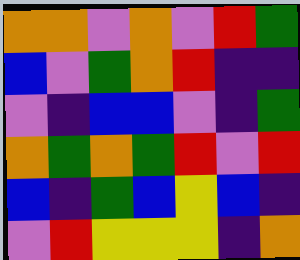[["orange", "orange", "violet", "orange", "violet", "red", "green"], ["blue", "violet", "green", "orange", "red", "indigo", "indigo"], ["violet", "indigo", "blue", "blue", "violet", "indigo", "green"], ["orange", "green", "orange", "green", "red", "violet", "red"], ["blue", "indigo", "green", "blue", "yellow", "blue", "indigo"], ["violet", "red", "yellow", "yellow", "yellow", "indigo", "orange"]]